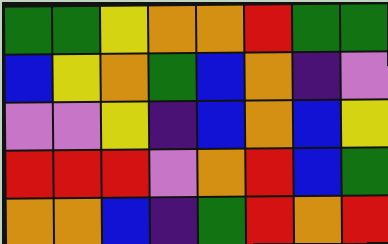[["green", "green", "yellow", "orange", "orange", "red", "green", "green"], ["blue", "yellow", "orange", "green", "blue", "orange", "indigo", "violet"], ["violet", "violet", "yellow", "indigo", "blue", "orange", "blue", "yellow"], ["red", "red", "red", "violet", "orange", "red", "blue", "green"], ["orange", "orange", "blue", "indigo", "green", "red", "orange", "red"]]